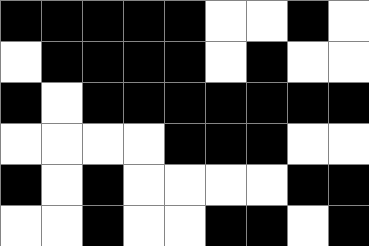[["black", "black", "black", "black", "black", "white", "white", "black", "white"], ["white", "black", "black", "black", "black", "white", "black", "white", "white"], ["black", "white", "black", "black", "black", "black", "black", "black", "black"], ["white", "white", "white", "white", "black", "black", "black", "white", "white"], ["black", "white", "black", "white", "white", "white", "white", "black", "black"], ["white", "white", "black", "white", "white", "black", "black", "white", "black"]]